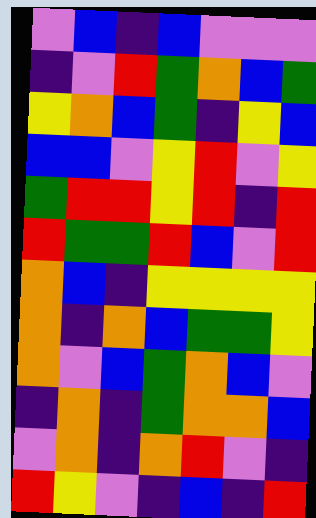[["violet", "blue", "indigo", "blue", "violet", "violet", "violet"], ["indigo", "violet", "red", "green", "orange", "blue", "green"], ["yellow", "orange", "blue", "green", "indigo", "yellow", "blue"], ["blue", "blue", "violet", "yellow", "red", "violet", "yellow"], ["green", "red", "red", "yellow", "red", "indigo", "red"], ["red", "green", "green", "red", "blue", "violet", "red"], ["orange", "blue", "indigo", "yellow", "yellow", "yellow", "yellow"], ["orange", "indigo", "orange", "blue", "green", "green", "yellow"], ["orange", "violet", "blue", "green", "orange", "blue", "violet"], ["indigo", "orange", "indigo", "green", "orange", "orange", "blue"], ["violet", "orange", "indigo", "orange", "red", "violet", "indigo"], ["red", "yellow", "violet", "indigo", "blue", "indigo", "red"]]